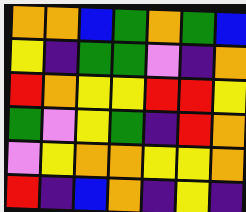[["orange", "orange", "blue", "green", "orange", "green", "blue"], ["yellow", "indigo", "green", "green", "violet", "indigo", "orange"], ["red", "orange", "yellow", "yellow", "red", "red", "yellow"], ["green", "violet", "yellow", "green", "indigo", "red", "orange"], ["violet", "yellow", "orange", "orange", "yellow", "yellow", "orange"], ["red", "indigo", "blue", "orange", "indigo", "yellow", "indigo"]]